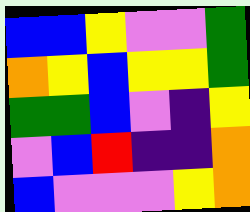[["blue", "blue", "yellow", "violet", "violet", "green"], ["orange", "yellow", "blue", "yellow", "yellow", "green"], ["green", "green", "blue", "violet", "indigo", "yellow"], ["violet", "blue", "red", "indigo", "indigo", "orange"], ["blue", "violet", "violet", "violet", "yellow", "orange"]]